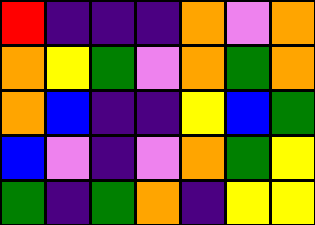[["red", "indigo", "indigo", "indigo", "orange", "violet", "orange"], ["orange", "yellow", "green", "violet", "orange", "green", "orange"], ["orange", "blue", "indigo", "indigo", "yellow", "blue", "green"], ["blue", "violet", "indigo", "violet", "orange", "green", "yellow"], ["green", "indigo", "green", "orange", "indigo", "yellow", "yellow"]]